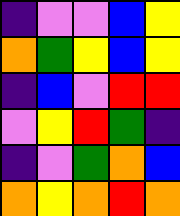[["indigo", "violet", "violet", "blue", "yellow"], ["orange", "green", "yellow", "blue", "yellow"], ["indigo", "blue", "violet", "red", "red"], ["violet", "yellow", "red", "green", "indigo"], ["indigo", "violet", "green", "orange", "blue"], ["orange", "yellow", "orange", "red", "orange"]]